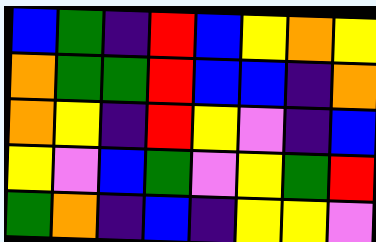[["blue", "green", "indigo", "red", "blue", "yellow", "orange", "yellow"], ["orange", "green", "green", "red", "blue", "blue", "indigo", "orange"], ["orange", "yellow", "indigo", "red", "yellow", "violet", "indigo", "blue"], ["yellow", "violet", "blue", "green", "violet", "yellow", "green", "red"], ["green", "orange", "indigo", "blue", "indigo", "yellow", "yellow", "violet"]]